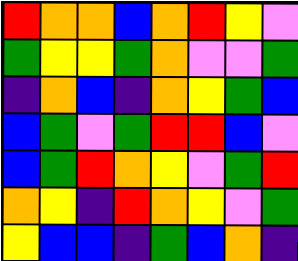[["red", "orange", "orange", "blue", "orange", "red", "yellow", "violet"], ["green", "yellow", "yellow", "green", "orange", "violet", "violet", "green"], ["indigo", "orange", "blue", "indigo", "orange", "yellow", "green", "blue"], ["blue", "green", "violet", "green", "red", "red", "blue", "violet"], ["blue", "green", "red", "orange", "yellow", "violet", "green", "red"], ["orange", "yellow", "indigo", "red", "orange", "yellow", "violet", "green"], ["yellow", "blue", "blue", "indigo", "green", "blue", "orange", "indigo"]]